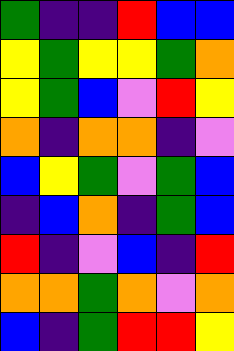[["green", "indigo", "indigo", "red", "blue", "blue"], ["yellow", "green", "yellow", "yellow", "green", "orange"], ["yellow", "green", "blue", "violet", "red", "yellow"], ["orange", "indigo", "orange", "orange", "indigo", "violet"], ["blue", "yellow", "green", "violet", "green", "blue"], ["indigo", "blue", "orange", "indigo", "green", "blue"], ["red", "indigo", "violet", "blue", "indigo", "red"], ["orange", "orange", "green", "orange", "violet", "orange"], ["blue", "indigo", "green", "red", "red", "yellow"]]